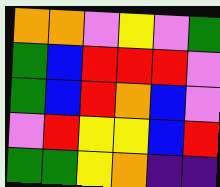[["orange", "orange", "violet", "yellow", "violet", "green"], ["green", "blue", "red", "red", "red", "violet"], ["green", "blue", "red", "orange", "blue", "violet"], ["violet", "red", "yellow", "yellow", "blue", "red"], ["green", "green", "yellow", "orange", "indigo", "indigo"]]